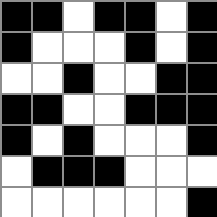[["black", "black", "white", "black", "black", "white", "black"], ["black", "white", "white", "white", "black", "white", "black"], ["white", "white", "black", "white", "white", "black", "black"], ["black", "black", "white", "white", "black", "black", "black"], ["black", "white", "black", "white", "white", "white", "black"], ["white", "black", "black", "black", "white", "white", "white"], ["white", "white", "white", "white", "white", "white", "black"]]